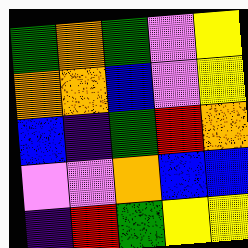[["green", "orange", "green", "violet", "yellow"], ["orange", "orange", "blue", "violet", "yellow"], ["blue", "indigo", "green", "red", "orange"], ["violet", "violet", "orange", "blue", "blue"], ["indigo", "red", "green", "yellow", "yellow"]]